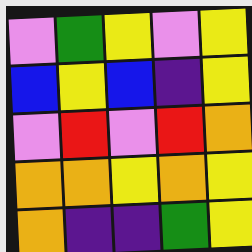[["violet", "green", "yellow", "violet", "yellow"], ["blue", "yellow", "blue", "indigo", "yellow"], ["violet", "red", "violet", "red", "orange"], ["orange", "orange", "yellow", "orange", "yellow"], ["orange", "indigo", "indigo", "green", "yellow"]]